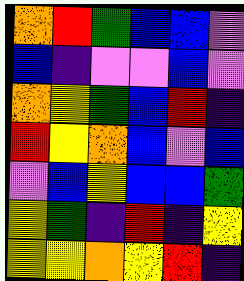[["orange", "red", "green", "blue", "blue", "violet"], ["blue", "indigo", "violet", "violet", "blue", "violet"], ["orange", "yellow", "green", "blue", "red", "indigo"], ["red", "yellow", "orange", "blue", "violet", "blue"], ["violet", "blue", "yellow", "blue", "blue", "green"], ["yellow", "green", "indigo", "red", "indigo", "yellow"], ["yellow", "yellow", "orange", "yellow", "red", "indigo"]]